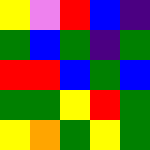[["yellow", "violet", "red", "blue", "indigo"], ["green", "blue", "green", "indigo", "green"], ["red", "red", "blue", "green", "blue"], ["green", "green", "yellow", "red", "green"], ["yellow", "orange", "green", "yellow", "green"]]